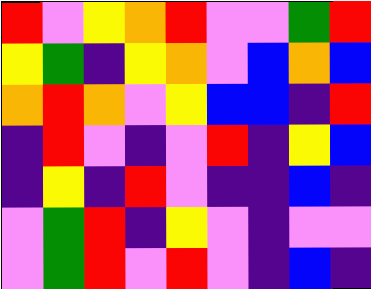[["red", "violet", "yellow", "orange", "red", "violet", "violet", "green", "red"], ["yellow", "green", "indigo", "yellow", "orange", "violet", "blue", "orange", "blue"], ["orange", "red", "orange", "violet", "yellow", "blue", "blue", "indigo", "red"], ["indigo", "red", "violet", "indigo", "violet", "red", "indigo", "yellow", "blue"], ["indigo", "yellow", "indigo", "red", "violet", "indigo", "indigo", "blue", "indigo"], ["violet", "green", "red", "indigo", "yellow", "violet", "indigo", "violet", "violet"], ["violet", "green", "red", "violet", "red", "violet", "indigo", "blue", "indigo"]]